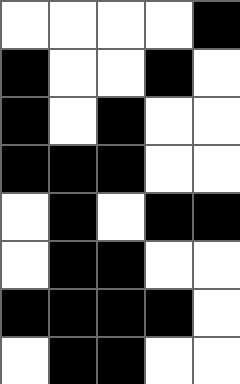[["white", "white", "white", "white", "black"], ["black", "white", "white", "black", "white"], ["black", "white", "black", "white", "white"], ["black", "black", "black", "white", "white"], ["white", "black", "white", "black", "black"], ["white", "black", "black", "white", "white"], ["black", "black", "black", "black", "white"], ["white", "black", "black", "white", "white"]]